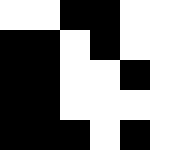[["white", "white", "black", "black", "white", "white"], ["black", "black", "white", "black", "white", "white"], ["black", "black", "white", "white", "black", "white"], ["black", "black", "white", "white", "white", "white"], ["black", "black", "black", "white", "black", "white"]]